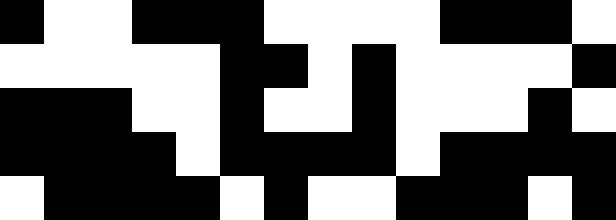[["black", "white", "white", "black", "black", "black", "white", "white", "white", "white", "black", "black", "black", "white"], ["white", "white", "white", "white", "white", "black", "black", "white", "black", "white", "white", "white", "white", "black"], ["black", "black", "black", "white", "white", "black", "white", "white", "black", "white", "white", "white", "black", "white"], ["black", "black", "black", "black", "white", "black", "black", "black", "black", "white", "black", "black", "black", "black"], ["white", "black", "black", "black", "black", "white", "black", "white", "white", "black", "black", "black", "white", "black"]]